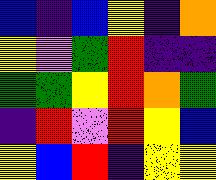[["blue", "indigo", "blue", "yellow", "indigo", "orange"], ["yellow", "violet", "green", "red", "indigo", "indigo"], ["green", "green", "yellow", "red", "orange", "green"], ["indigo", "red", "violet", "red", "yellow", "blue"], ["yellow", "blue", "red", "indigo", "yellow", "yellow"]]